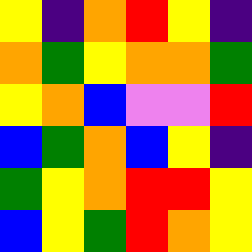[["yellow", "indigo", "orange", "red", "yellow", "indigo"], ["orange", "green", "yellow", "orange", "orange", "green"], ["yellow", "orange", "blue", "violet", "violet", "red"], ["blue", "green", "orange", "blue", "yellow", "indigo"], ["green", "yellow", "orange", "red", "red", "yellow"], ["blue", "yellow", "green", "red", "orange", "yellow"]]